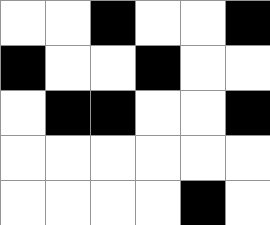[["white", "white", "black", "white", "white", "black"], ["black", "white", "white", "black", "white", "white"], ["white", "black", "black", "white", "white", "black"], ["white", "white", "white", "white", "white", "white"], ["white", "white", "white", "white", "black", "white"]]